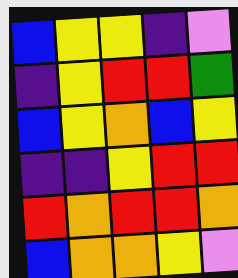[["blue", "yellow", "yellow", "indigo", "violet"], ["indigo", "yellow", "red", "red", "green"], ["blue", "yellow", "orange", "blue", "yellow"], ["indigo", "indigo", "yellow", "red", "red"], ["red", "orange", "red", "red", "orange"], ["blue", "orange", "orange", "yellow", "violet"]]